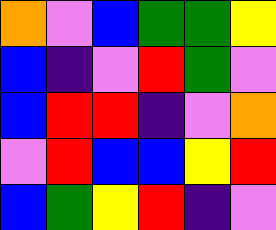[["orange", "violet", "blue", "green", "green", "yellow"], ["blue", "indigo", "violet", "red", "green", "violet"], ["blue", "red", "red", "indigo", "violet", "orange"], ["violet", "red", "blue", "blue", "yellow", "red"], ["blue", "green", "yellow", "red", "indigo", "violet"]]